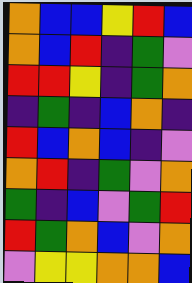[["orange", "blue", "blue", "yellow", "red", "blue"], ["orange", "blue", "red", "indigo", "green", "violet"], ["red", "red", "yellow", "indigo", "green", "orange"], ["indigo", "green", "indigo", "blue", "orange", "indigo"], ["red", "blue", "orange", "blue", "indigo", "violet"], ["orange", "red", "indigo", "green", "violet", "orange"], ["green", "indigo", "blue", "violet", "green", "red"], ["red", "green", "orange", "blue", "violet", "orange"], ["violet", "yellow", "yellow", "orange", "orange", "blue"]]